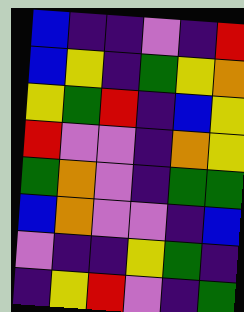[["blue", "indigo", "indigo", "violet", "indigo", "red"], ["blue", "yellow", "indigo", "green", "yellow", "orange"], ["yellow", "green", "red", "indigo", "blue", "yellow"], ["red", "violet", "violet", "indigo", "orange", "yellow"], ["green", "orange", "violet", "indigo", "green", "green"], ["blue", "orange", "violet", "violet", "indigo", "blue"], ["violet", "indigo", "indigo", "yellow", "green", "indigo"], ["indigo", "yellow", "red", "violet", "indigo", "green"]]